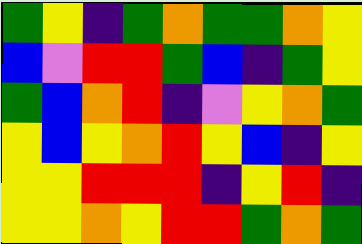[["green", "yellow", "indigo", "green", "orange", "green", "green", "orange", "yellow"], ["blue", "violet", "red", "red", "green", "blue", "indigo", "green", "yellow"], ["green", "blue", "orange", "red", "indigo", "violet", "yellow", "orange", "green"], ["yellow", "blue", "yellow", "orange", "red", "yellow", "blue", "indigo", "yellow"], ["yellow", "yellow", "red", "red", "red", "indigo", "yellow", "red", "indigo"], ["yellow", "yellow", "orange", "yellow", "red", "red", "green", "orange", "green"]]